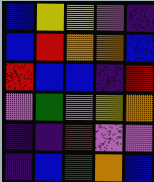[["blue", "yellow", "yellow", "violet", "indigo"], ["blue", "red", "orange", "orange", "blue"], ["red", "blue", "blue", "indigo", "red"], ["violet", "green", "violet", "yellow", "orange"], ["indigo", "indigo", "red", "violet", "violet"], ["indigo", "blue", "green", "orange", "blue"]]